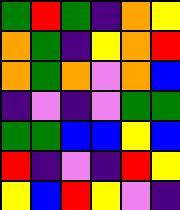[["green", "red", "green", "indigo", "orange", "yellow"], ["orange", "green", "indigo", "yellow", "orange", "red"], ["orange", "green", "orange", "violet", "orange", "blue"], ["indigo", "violet", "indigo", "violet", "green", "green"], ["green", "green", "blue", "blue", "yellow", "blue"], ["red", "indigo", "violet", "indigo", "red", "yellow"], ["yellow", "blue", "red", "yellow", "violet", "indigo"]]